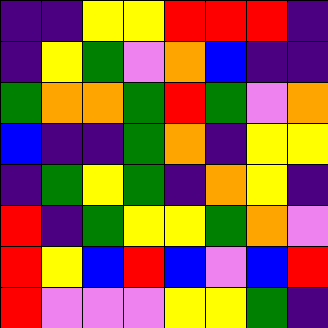[["indigo", "indigo", "yellow", "yellow", "red", "red", "red", "indigo"], ["indigo", "yellow", "green", "violet", "orange", "blue", "indigo", "indigo"], ["green", "orange", "orange", "green", "red", "green", "violet", "orange"], ["blue", "indigo", "indigo", "green", "orange", "indigo", "yellow", "yellow"], ["indigo", "green", "yellow", "green", "indigo", "orange", "yellow", "indigo"], ["red", "indigo", "green", "yellow", "yellow", "green", "orange", "violet"], ["red", "yellow", "blue", "red", "blue", "violet", "blue", "red"], ["red", "violet", "violet", "violet", "yellow", "yellow", "green", "indigo"]]